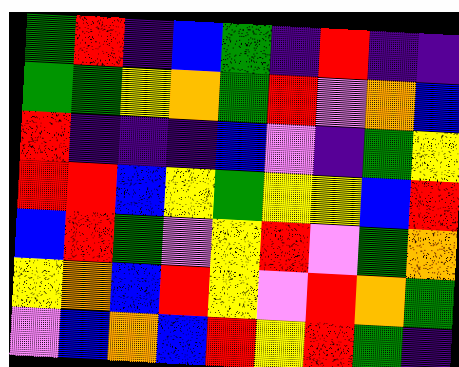[["green", "red", "indigo", "blue", "green", "indigo", "red", "indigo", "indigo"], ["green", "green", "yellow", "orange", "green", "red", "violet", "orange", "blue"], ["red", "indigo", "indigo", "indigo", "blue", "violet", "indigo", "green", "yellow"], ["red", "red", "blue", "yellow", "green", "yellow", "yellow", "blue", "red"], ["blue", "red", "green", "violet", "yellow", "red", "violet", "green", "orange"], ["yellow", "orange", "blue", "red", "yellow", "violet", "red", "orange", "green"], ["violet", "blue", "orange", "blue", "red", "yellow", "red", "green", "indigo"]]